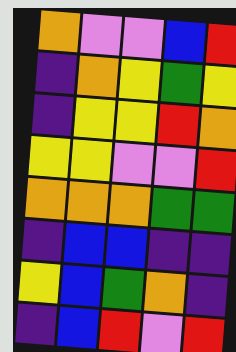[["orange", "violet", "violet", "blue", "red"], ["indigo", "orange", "yellow", "green", "yellow"], ["indigo", "yellow", "yellow", "red", "orange"], ["yellow", "yellow", "violet", "violet", "red"], ["orange", "orange", "orange", "green", "green"], ["indigo", "blue", "blue", "indigo", "indigo"], ["yellow", "blue", "green", "orange", "indigo"], ["indigo", "blue", "red", "violet", "red"]]